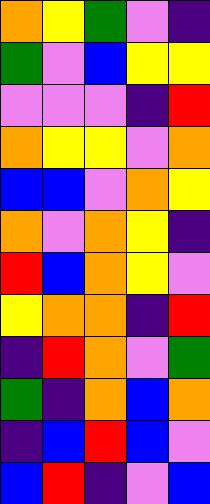[["orange", "yellow", "green", "violet", "indigo"], ["green", "violet", "blue", "yellow", "yellow"], ["violet", "violet", "violet", "indigo", "red"], ["orange", "yellow", "yellow", "violet", "orange"], ["blue", "blue", "violet", "orange", "yellow"], ["orange", "violet", "orange", "yellow", "indigo"], ["red", "blue", "orange", "yellow", "violet"], ["yellow", "orange", "orange", "indigo", "red"], ["indigo", "red", "orange", "violet", "green"], ["green", "indigo", "orange", "blue", "orange"], ["indigo", "blue", "red", "blue", "violet"], ["blue", "red", "indigo", "violet", "blue"]]